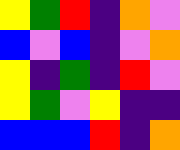[["yellow", "green", "red", "indigo", "orange", "violet"], ["blue", "violet", "blue", "indigo", "violet", "orange"], ["yellow", "indigo", "green", "indigo", "red", "violet"], ["yellow", "green", "violet", "yellow", "indigo", "indigo"], ["blue", "blue", "blue", "red", "indigo", "orange"]]